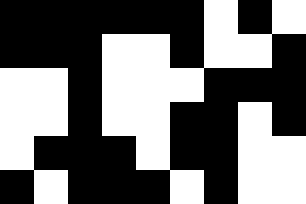[["black", "black", "black", "black", "black", "black", "white", "black", "white"], ["black", "black", "black", "white", "white", "black", "white", "white", "black"], ["white", "white", "black", "white", "white", "white", "black", "black", "black"], ["white", "white", "black", "white", "white", "black", "black", "white", "black"], ["white", "black", "black", "black", "white", "black", "black", "white", "white"], ["black", "white", "black", "black", "black", "white", "black", "white", "white"]]